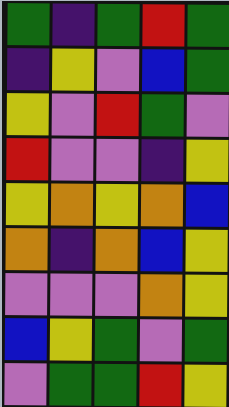[["green", "indigo", "green", "red", "green"], ["indigo", "yellow", "violet", "blue", "green"], ["yellow", "violet", "red", "green", "violet"], ["red", "violet", "violet", "indigo", "yellow"], ["yellow", "orange", "yellow", "orange", "blue"], ["orange", "indigo", "orange", "blue", "yellow"], ["violet", "violet", "violet", "orange", "yellow"], ["blue", "yellow", "green", "violet", "green"], ["violet", "green", "green", "red", "yellow"]]